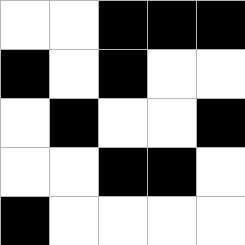[["white", "white", "black", "black", "black"], ["black", "white", "black", "white", "white"], ["white", "black", "white", "white", "black"], ["white", "white", "black", "black", "white"], ["black", "white", "white", "white", "white"]]